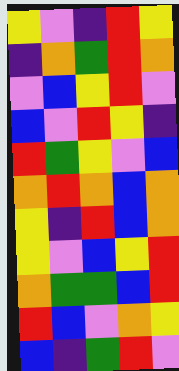[["yellow", "violet", "indigo", "red", "yellow"], ["indigo", "orange", "green", "red", "orange"], ["violet", "blue", "yellow", "red", "violet"], ["blue", "violet", "red", "yellow", "indigo"], ["red", "green", "yellow", "violet", "blue"], ["orange", "red", "orange", "blue", "orange"], ["yellow", "indigo", "red", "blue", "orange"], ["yellow", "violet", "blue", "yellow", "red"], ["orange", "green", "green", "blue", "red"], ["red", "blue", "violet", "orange", "yellow"], ["blue", "indigo", "green", "red", "violet"]]